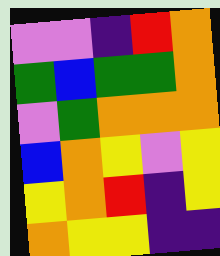[["violet", "violet", "indigo", "red", "orange"], ["green", "blue", "green", "green", "orange"], ["violet", "green", "orange", "orange", "orange"], ["blue", "orange", "yellow", "violet", "yellow"], ["yellow", "orange", "red", "indigo", "yellow"], ["orange", "yellow", "yellow", "indigo", "indigo"]]